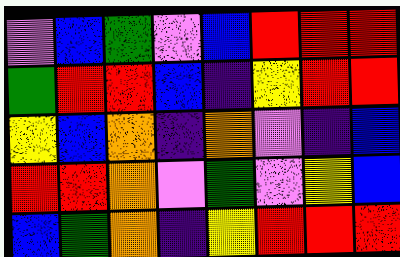[["violet", "blue", "green", "violet", "blue", "red", "red", "red"], ["green", "red", "red", "blue", "indigo", "yellow", "red", "red"], ["yellow", "blue", "orange", "indigo", "orange", "violet", "indigo", "blue"], ["red", "red", "orange", "violet", "green", "violet", "yellow", "blue"], ["blue", "green", "orange", "indigo", "yellow", "red", "red", "red"]]